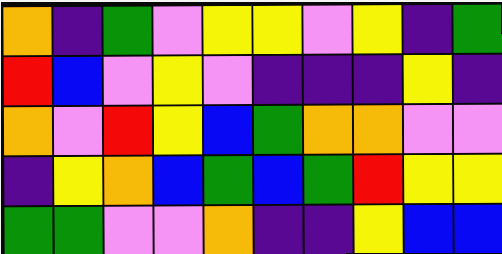[["orange", "indigo", "green", "violet", "yellow", "yellow", "violet", "yellow", "indigo", "green"], ["red", "blue", "violet", "yellow", "violet", "indigo", "indigo", "indigo", "yellow", "indigo"], ["orange", "violet", "red", "yellow", "blue", "green", "orange", "orange", "violet", "violet"], ["indigo", "yellow", "orange", "blue", "green", "blue", "green", "red", "yellow", "yellow"], ["green", "green", "violet", "violet", "orange", "indigo", "indigo", "yellow", "blue", "blue"]]